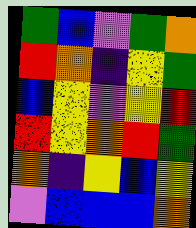[["green", "blue", "violet", "green", "orange"], ["red", "orange", "indigo", "yellow", "green"], ["blue", "yellow", "violet", "yellow", "red"], ["red", "yellow", "orange", "red", "green"], ["orange", "indigo", "yellow", "blue", "yellow"], ["violet", "blue", "blue", "blue", "orange"]]